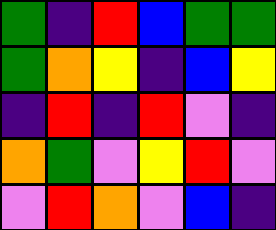[["green", "indigo", "red", "blue", "green", "green"], ["green", "orange", "yellow", "indigo", "blue", "yellow"], ["indigo", "red", "indigo", "red", "violet", "indigo"], ["orange", "green", "violet", "yellow", "red", "violet"], ["violet", "red", "orange", "violet", "blue", "indigo"]]